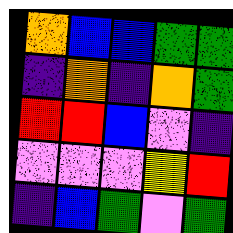[["orange", "blue", "blue", "green", "green"], ["indigo", "orange", "indigo", "orange", "green"], ["red", "red", "blue", "violet", "indigo"], ["violet", "violet", "violet", "yellow", "red"], ["indigo", "blue", "green", "violet", "green"]]